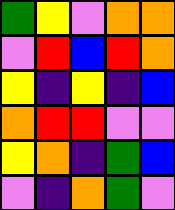[["green", "yellow", "violet", "orange", "orange"], ["violet", "red", "blue", "red", "orange"], ["yellow", "indigo", "yellow", "indigo", "blue"], ["orange", "red", "red", "violet", "violet"], ["yellow", "orange", "indigo", "green", "blue"], ["violet", "indigo", "orange", "green", "violet"]]